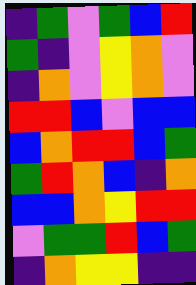[["indigo", "green", "violet", "green", "blue", "red"], ["green", "indigo", "violet", "yellow", "orange", "violet"], ["indigo", "orange", "violet", "yellow", "orange", "violet"], ["red", "red", "blue", "violet", "blue", "blue"], ["blue", "orange", "red", "red", "blue", "green"], ["green", "red", "orange", "blue", "indigo", "orange"], ["blue", "blue", "orange", "yellow", "red", "red"], ["violet", "green", "green", "red", "blue", "green"], ["indigo", "orange", "yellow", "yellow", "indigo", "indigo"]]